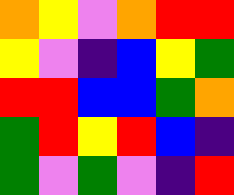[["orange", "yellow", "violet", "orange", "red", "red"], ["yellow", "violet", "indigo", "blue", "yellow", "green"], ["red", "red", "blue", "blue", "green", "orange"], ["green", "red", "yellow", "red", "blue", "indigo"], ["green", "violet", "green", "violet", "indigo", "red"]]